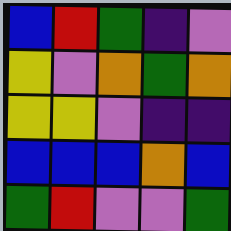[["blue", "red", "green", "indigo", "violet"], ["yellow", "violet", "orange", "green", "orange"], ["yellow", "yellow", "violet", "indigo", "indigo"], ["blue", "blue", "blue", "orange", "blue"], ["green", "red", "violet", "violet", "green"]]